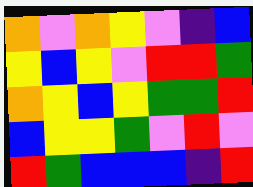[["orange", "violet", "orange", "yellow", "violet", "indigo", "blue"], ["yellow", "blue", "yellow", "violet", "red", "red", "green"], ["orange", "yellow", "blue", "yellow", "green", "green", "red"], ["blue", "yellow", "yellow", "green", "violet", "red", "violet"], ["red", "green", "blue", "blue", "blue", "indigo", "red"]]